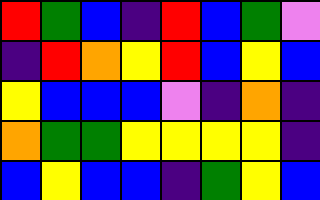[["red", "green", "blue", "indigo", "red", "blue", "green", "violet"], ["indigo", "red", "orange", "yellow", "red", "blue", "yellow", "blue"], ["yellow", "blue", "blue", "blue", "violet", "indigo", "orange", "indigo"], ["orange", "green", "green", "yellow", "yellow", "yellow", "yellow", "indigo"], ["blue", "yellow", "blue", "blue", "indigo", "green", "yellow", "blue"]]